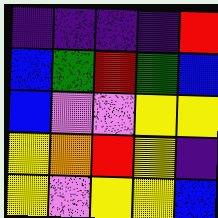[["indigo", "indigo", "indigo", "indigo", "red"], ["blue", "green", "red", "green", "blue"], ["blue", "violet", "violet", "yellow", "yellow"], ["yellow", "orange", "red", "yellow", "indigo"], ["yellow", "violet", "yellow", "yellow", "blue"]]